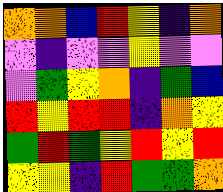[["orange", "orange", "blue", "red", "yellow", "indigo", "orange"], ["violet", "indigo", "violet", "violet", "yellow", "violet", "violet"], ["violet", "green", "yellow", "orange", "indigo", "green", "blue"], ["red", "yellow", "red", "red", "indigo", "orange", "yellow"], ["green", "red", "green", "yellow", "red", "yellow", "red"], ["yellow", "yellow", "indigo", "red", "green", "green", "orange"]]